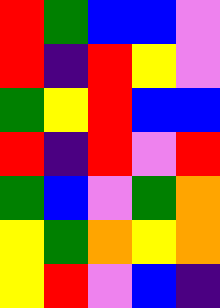[["red", "green", "blue", "blue", "violet"], ["red", "indigo", "red", "yellow", "violet"], ["green", "yellow", "red", "blue", "blue"], ["red", "indigo", "red", "violet", "red"], ["green", "blue", "violet", "green", "orange"], ["yellow", "green", "orange", "yellow", "orange"], ["yellow", "red", "violet", "blue", "indigo"]]